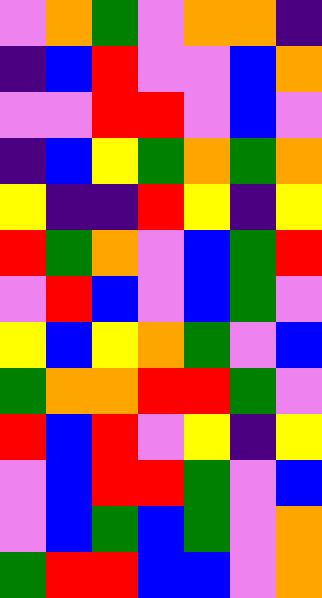[["violet", "orange", "green", "violet", "orange", "orange", "indigo"], ["indigo", "blue", "red", "violet", "violet", "blue", "orange"], ["violet", "violet", "red", "red", "violet", "blue", "violet"], ["indigo", "blue", "yellow", "green", "orange", "green", "orange"], ["yellow", "indigo", "indigo", "red", "yellow", "indigo", "yellow"], ["red", "green", "orange", "violet", "blue", "green", "red"], ["violet", "red", "blue", "violet", "blue", "green", "violet"], ["yellow", "blue", "yellow", "orange", "green", "violet", "blue"], ["green", "orange", "orange", "red", "red", "green", "violet"], ["red", "blue", "red", "violet", "yellow", "indigo", "yellow"], ["violet", "blue", "red", "red", "green", "violet", "blue"], ["violet", "blue", "green", "blue", "green", "violet", "orange"], ["green", "red", "red", "blue", "blue", "violet", "orange"]]